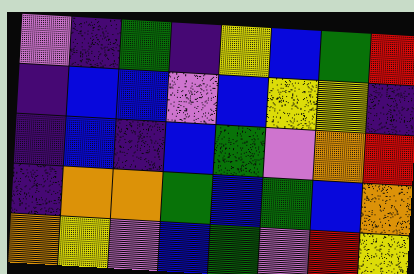[["violet", "indigo", "green", "indigo", "yellow", "blue", "green", "red"], ["indigo", "blue", "blue", "violet", "blue", "yellow", "yellow", "indigo"], ["indigo", "blue", "indigo", "blue", "green", "violet", "orange", "red"], ["indigo", "orange", "orange", "green", "blue", "green", "blue", "orange"], ["orange", "yellow", "violet", "blue", "green", "violet", "red", "yellow"]]